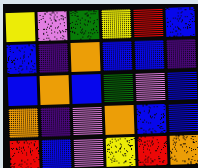[["yellow", "violet", "green", "yellow", "red", "blue"], ["blue", "indigo", "orange", "blue", "blue", "indigo"], ["blue", "orange", "blue", "green", "violet", "blue"], ["orange", "indigo", "violet", "orange", "blue", "blue"], ["red", "blue", "violet", "yellow", "red", "orange"]]